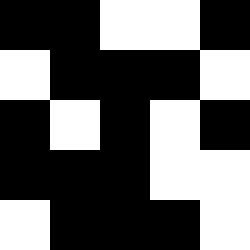[["black", "black", "white", "white", "black"], ["white", "black", "black", "black", "white"], ["black", "white", "black", "white", "black"], ["black", "black", "black", "white", "white"], ["white", "black", "black", "black", "white"]]